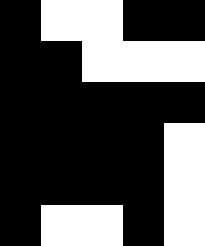[["black", "white", "white", "black", "black"], ["black", "black", "white", "white", "white"], ["black", "black", "black", "black", "black"], ["black", "black", "black", "black", "white"], ["black", "black", "black", "black", "white"], ["black", "white", "white", "black", "white"]]